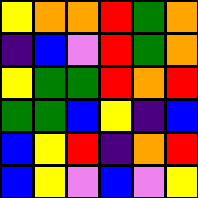[["yellow", "orange", "orange", "red", "green", "orange"], ["indigo", "blue", "violet", "red", "green", "orange"], ["yellow", "green", "green", "red", "orange", "red"], ["green", "green", "blue", "yellow", "indigo", "blue"], ["blue", "yellow", "red", "indigo", "orange", "red"], ["blue", "yellow", "violet", "blue", "violet", "yellow"]]